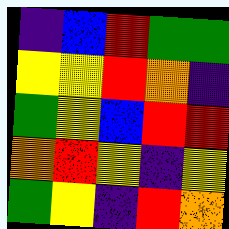[["indigo", "blue", "red", "green", "green"], ["yellow", "yellow", "red", "orange", "indigo"], ["green", "yellow", "blue", "red", "red"], ["orange", "red", "yellow", "indigo", "yellow"], ["green", "yellow", "indigo", "red", "orange"]]